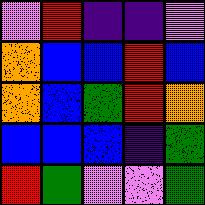[["violet", "red", "indigo", "indigo", "violet"], ["orange", "blue", "blue", "red", "blue"], ["orange", "blue", "green", "red", "orange"], ["blue", "blue", "blue", "indigo", "green"], ["red", "green", "violet", "violet", "green"]]